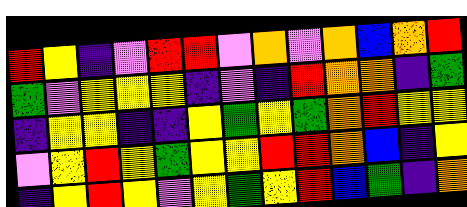[["red", "yellow", "indigo", "violet", "red", "red", "violet", "orange", "violet", "orange", "blue", "orange", "red"], ["green", "violet", "yellow", "yellow", "yellow", "indigo", "violet", "indigo", "red", "orange", "orange", "indigo", "green"], ["indigo", "yellow", "yellow", "indigo", "indigo", "yellow", "green", "yellow", "green", "orange", "red", "yellow", "yellow"], ["violet", "yellow", "red", "yellow", "green", "yellow", "yellow", "red", "red", "orange", "blue", "indigo", "yellow"], ["indigo", "yellow", "red", "yellow", "violet", "yellow", "green", "yellow", "red", "blue", "green", "indigo", "orange"]]